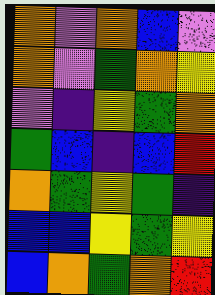[["orange", "violet", "orange", "blue", "violet"], ["orange", "violet", "green", "orange", "yellow"], ["violet", "indigo", "yellow", "green", "orange"], ["green", "blue", "indigo", "blue", "red"], ["orange", "green", "yellow", "green", "indigo"], ["blue", "blue", "yellow", "green", "yellow"], ["blue", "orange", "green", "orange", "red"]]